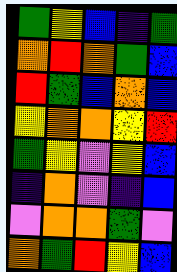[["green", "yellow", "blue", "indigo", "green"], ["orange", "red", "orange", "green", "blue"], ["red", "green", "blue", "orange", "blue"], ["yellow", "orange", "orange", "yellow", "red"], ["green", "yellow", "violet", "yellow", "blue"], ["indigo", "orange", "violet", "indigo", "blue"], ["violet", "orange", "orange", "green", "violet"], ["orange", "green", "red", "yellow", "blue"]]